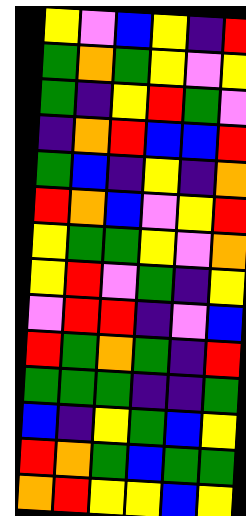[["yellow", "violet", "blue", "yellow", "indigo", "red"], ["green", "orange", "green", "yellow", "violet", "yellow"], ["green", "indigo", "yellow", "red", "green", "violet"], ["indigo", "orange", "red", "blue", "blue", "red"], ["green", "blue", "indigo", "yellow", "indigo", "orange"], ["red", "orange", "blue", "violet", "yellow", "red"], ["yellow", "green", "green", "yellow", "violet", "orange"], ["yellow", "red", "violet", "green", "indigo", "yellow"], ["violet", "red", "red", "indigo", "violet", "blue"], ["red", "green", "orange", "green", "indigo", "red"], ["green", "green", "green", "indigo", "indigo", "green"], ["blue", "indigo", "yellow", "green", "blue", "yellow"], ["red", "orange", "green", "blue", "green", "green"], ["orange", "red", "yellow", "yellow", "blue", "yellow"]]